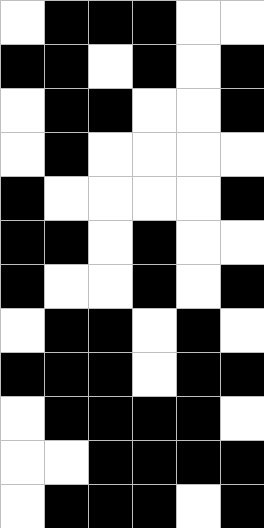[["white", "black", "black", "black", "white", "white"], ["black", "black", "white", "black", "white", "black"], ["white", "black", "black", "white", "white", "black"], ["white", "black", "white", "white", "white", "white"], ["black", "white", "white", "white", "white", "black"], ["black", "black", "white", "black", "white", "white"], ["black", "white", "white", "black", "white", "black"], ["white", "black", "black", "white", "black", "white"], ["black", "black", "black", "white", "black", "black"], ["white", "black", "black", "black", "black", "white"], ["white", "white", "black", "black", "black", "black"], ["white", "black", "black", "black", "white", "black"]]